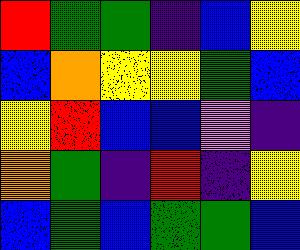[["red", "green", "green", "indigo", "blue", "yellow"], ["blue", "orange", "yellow", "yellow", "green", "blue"], ["yellow", "red", "blue", "blue", "violet", "indigo"], ["orange", "green", "indigo", "red", "indigo", "yellow"], ["blue", "green", "blue", "green", "green", "blue"]]